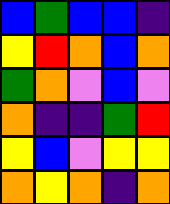[["blue", "green", "blue", "blue", "indigo"], ["yellow", "red", "orange", "blue", "orange"], ["green", "orange", "violet", "blue", "violet"], ["orange", "indigo", "indigo", "green", "red"], ["yellow", "blue", "violet", "yellow", "yellow"], ["orange", "yellow", "orange", "indigo", "orange"]]